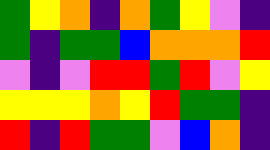[["green", "yellow", "orange", "indigo", "orange", "green", "yellow", "violet", "indigo"], ["green", "indigo", "green", "green", "blue", "orange", "orange", "orange", "red"], ["violet", "indigo", "violet", "red", "red", "green", "red", "violet", "yellow"], ["yellow", "yellow", "yellow", "orange", "yellow", "red", "green", "green", "indigo"], ["red", "indigo", "red", "green", "green", "violet", "blue", "orange", "indigo"]]